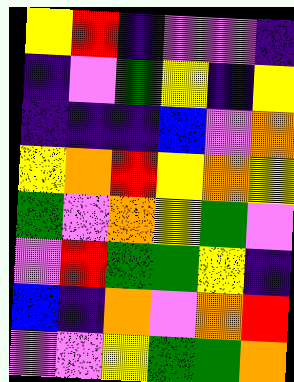[["yellow", "red", "indigo", "violet", "violet", "indigo"], ["indigo", "violet", "green", "yellow", "indigo", "yellow"], ["indigo", "indigo", "indigo", "blue", "violet", "orange"], ["yellow", "orange", "red", "yellow", "orange", "yellow"], ["green", "violet", "orange", "yellow", "green", "violet"], ["violet", "red", "green", "green", "yellow", "indigo"], ["blue", "indigo", "orange", "violet", "orange", "red"], ["violet", "violet", "yellow", "green", "green", "orange"]]